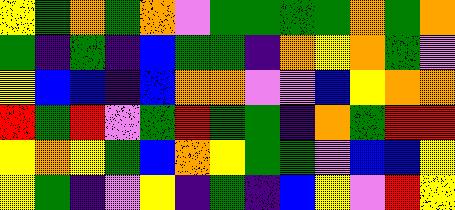[["yellow", "green", "orange", "green", "orange", "violet", "green", "green", "green", "green", "orange", "green", "orange"], ["green", "indigo", "green", "indigo", "blue", "green", "green", "indigo", "orange", "yellow", "orange", "green", "violet"], ["yellow", "blue", "blue", "indigo", "blue", "orange", "orange", "violet", "violet", "blue", "yellow", "orange", "orange"], ["red", "green", "red", "violet", "green", "red", "green", "green", "indigo", "orange", "green", "red", "red"], ["yellow", "orange", "yellow", "green", "blue", "orange", "yellow", "green", "green", "violet", "blue", "blue", "yellow"], ["yellow", "green", "indigo", "violet", "yellow", "indigo", "green", "indigo", "blue", "yellow", "violet", "red", "yellow"]]